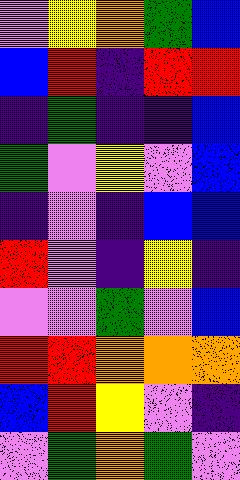[["violet", "yellow", "orange", "green", "blue"], ["blue", "red", "indigo", "red", "red"], ["indigo", "green", "indigo", "indigo", "blue"], ["green", "violet", "yellow", "violet", "blue"], ["indigo", "violet", "indigo", "blue", "blue"], ["red", "violet", "indigo", "yellow", "indigo"], ["violet", "violet", "green", "violet", "blue"], ["red", "red", "orange", "orange", "orange"], ["blue", "red", "yellow", "violet", "indigo"], ["violet", "green", "orange", "green", "violet"]]